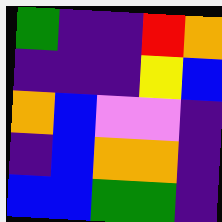[["green", "indigo", "indigo", "red", "orange"], ["indigo", "indigo", "indigo", "yellow", "blue"], ["orange", "blue", "violet", "violet", "indigo"], ["indigo", "blue", "orange", "orange", "indigo"], ["blue", "blue", "green", "green", "indigo"]]